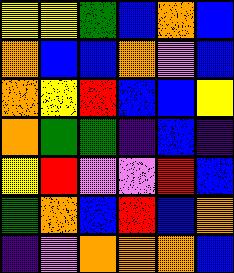[["yellow", "yellow", "green", "blue", "orange", "blue"], ["orange", "blue", "blue", "orange", "violet", "blue"], ["orange", "yellow", "red", "blue", "blue", "yellow"], ["orange", "green", "green", "indigo", "blue", "indigo"], ["yellow", "red", "violet", "violet", "red", "blue"], ["green", "orange", "blue", "red", "blue", "orange"], ["indigo", "violet", "orange", "orange", "orange", "blue"]]